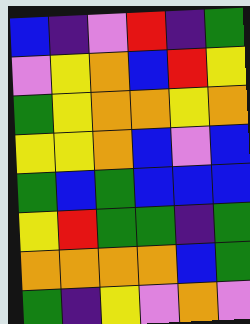[["blue", "indigo", "violet", "red", "indigo", "green"], ["violet", "yellow", "orange", "blue", "red", "yellow"], ["green", "yellow", "orange", "orange", "yellow", "orange"], ["yellow", "yellow", "orange", "blue", "violet", "blue"], ["green", "blue", "green", "blue", "blue", "blue"], ["yellow", "red", "green", "green", "indigo", "green"], ["orange", "orange", "orange", "orange", "blue", "green"], ["green", "indigo", "yellow", "violet", "orange", "violet"]]